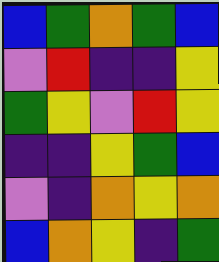[["blue", "green", "orange", "green", "blue"], ["violet", "red", "indigo", "indigo", "yellow"], ["green", "yellow", "violet", "red", "yellow"], ["indigo", "indigo", "yellow", "green", "blue"], ["violet", "indigo", "orange", "yellow", "orange"], ["blue", "orange", "yellow", "indigo", "green"]]